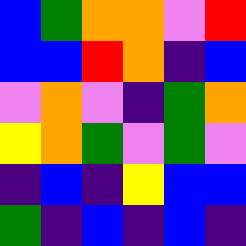[["blue", "green", "orange", "orange", "violet", "red"], ["blue", "blue", "red", "orange", "indigo", "blue"], ["violet", "orange", "violet", "indigo", "green", "orange"], ["yellow", "orange", "green", "violet", "green", "violet"], ["indigo", "blue", "indigo", "yellow", "blue", "blue"], ["green", "indigo", "blue", "indigo", "blue", "indigo"]]